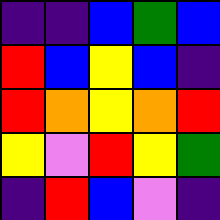[["indigo", "indigo", "blue", "green", "blue"], ["red", "blue", "yellow", "blue", "indigo"], ["red", "orange", "yellow", "orange", "red"], ["yellow", "violet", "red", "yellow", "green"], ["indigo", "red", "blue", "violet", "indigo"]]